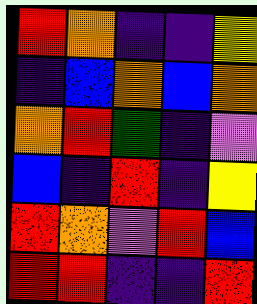[["red", "orange", "indigo", "indigo", "yellow"], ["indigo", "blue", "orange", "blue", "orange"], ["orange", "red", "green", "indigo", "violet"], ["blue", "indigo", "red", "indigo", "yellow"], ["red", "orange", "violet", "red", "blue"], ["red", "red", "indigo", "indigo", "red"]]